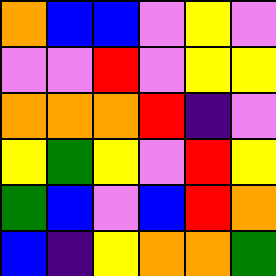[["orange", "blue", "blue", "violet", "yellow", "violet"], ["violet", "violet", "red", "violet", "yellow", "yellow"], ["orange", "orange", "orange", "red", "indigo", "violet"], ["yellow", "green", "yellow", "violet", "red", "yellow"], ["green", "blue", "violet", "blue", "red", "orange"], ["blue", "indigo", "yellow", "orange", "orange", "green"]]